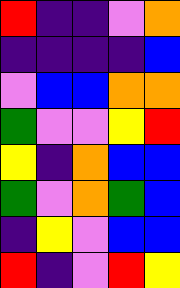[["red", "indigo", "indigo", "violet", "orange"], ["indigo", "indigo", "indigo", "indigo", "blue"], ["violet", "blue", "blue", "orange", "orange"], ["green", "violet", "violet", "yellow", "red"], ["yellow", "indigo", "orange", "blue", "blue"], ["green", "violet", "orange", "green", "blue"], ["indigo", "yellow", "violet", "blue", "blue"], ["red", "indigo", "violet", "red", "yellow"]]